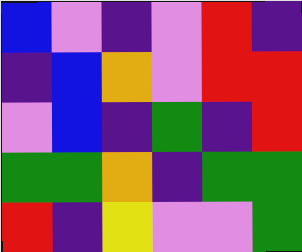[["blue", "violet", "indigo", "violet", "red", "indigo"], ["indigo", "blue", "orange", "violet", "red", "red"], ["violet", "blue", "indigo", "green", "indigo", "red"], ["green", "green", "orange", "indigo", "green", "green"], ["red", "indigo", "yellow", "violet", "violet", "green"]]